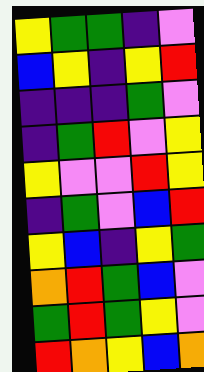[["yellow", "green", "green", "indigo", "violet"], ["blue", "yellow", "indigo", "yellow", "red"], ["indigo", "indigo", "indigo", "green", "violet"], ["indigo", "green", "red", "violet", "yellow"], ["yellow", "violet", "violet", "red", "yellow"], ["indigo", "green", "violet", "blue", "red"], ["yellow", "blue", "indigo", "yellow", "green"], ["orange", "red", "green", "blue", "violet"], ["green", "red", "green", "yellow", "violet"], ["red", "orange", "yellow", "blue", "orange"]]